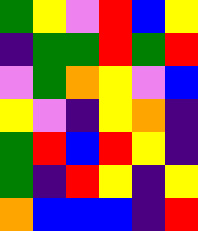[["green", "yellow", "violet", "red", "blue", "yellow"], ["indigo", "green", "green", "red", "green", "red"], ["violet", "green", "orange", "yellow", "violet", "blue"], ["yellow", "violet", "indigo", "yellow", "orange", "indigo"], ["green", "red", "blue", "red", "yellow", "indigo"], ["green", "indigo", "red", "yellow", "indigo", "yellow"], ["orange", "blue", "blue", "blue", "indigo", "red"]]